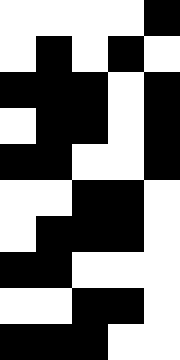[["white", "white", "white", "white", "black"], ["white", "black", "white", "black", "white"], ["black", "black", "black", "white", "black"], ["white", "black", "black", "white", "black"], ["black", "black", "white", "white", "black"], ["white", "white", "black", "black", "white"], ["white", "black", "black", "black", "white"], ["black", "black", "white", "white", "white"], ["white", "white", "black", "black", "white"], ["black", "black", "black", "white", "white"]]